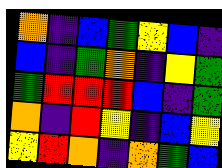[["orange", "indigo", "blue", "green", "yellow", "blue", "indigo"], ["blue", "indigo", "green", "orange", "indigo", "yellow", "green"], ["green", "red", "red", "red", "blue", "indigo", "green"], ["orange", "indigo", "red", "yellow", "indigo", "blue", "yellow"], ["yellow", "red", "orange", "indigo", "orange", "green", "blue"]]